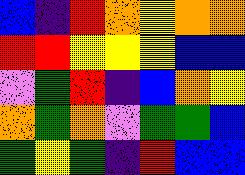[["blue", "indigo", "red", "orange", "yellow", "orange", "orange"], ["red", "red", "yellow", "yellow", "yellow", "blue", "blue"], ["violet", "green", "red", "indigo", "blue", "orange", "yellow"], ["orange", "green", "orange", "violet", "green", "green", "blue"], ["green", "yellow", "green", "indigo", "red", "blue", "blue"]]